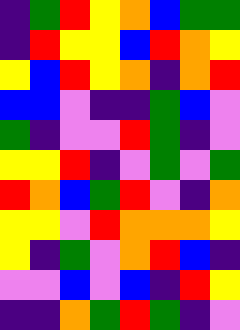[["indigo", "green", "red", "yellow", "orange", "blue", "green", "green"], ["indigo", "red", "yellow", "yellow", "blue", "red", "orange", "yellow"], ["yellow", "blue", "red", "yellow", "orange", "indigo", "orange", "red"], ["blue", "blue", "violet", "indigo", "indigo", "green", "blue", "violet"], ["green", "indigo", "violet", "violet", "red", "green", "indigo", "violet"], ["yellow", "yellow", "red", "indigo", "violet", "green", "violet", "green"], ["red", "orange", "blue", "green", "red", "violet", "indigo", "orange"], ["yellow", "yellow", "violet", "red", "orange", "orange", "orange", "yellow"], ["yellow", "indigo", "green", "violet", "orange", "red", "blue", "indigo"], ["violet", "violet", "blue", "violet", "blue", "indigo", "red", "yellow"], ["indigo", "indigo", "orange", "green", "red", "green", "indigo", "violet"]]